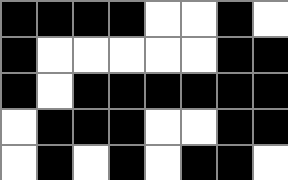[["black", "black", "black", "black", "white", "white", "black", "white"], ["black", "white", "white", "white", "white", "white", "black", "black"], ["black", "white", "black", "black", "black", "black", "black", "black"], ["white", "black", "black", "black", "white", "white", "black", "black"], ["white", "black", "white", "black", "white", "black", "black", "white"]]